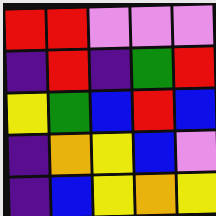[["red", "red", "violet", "violet", "violet"], ["indigo", "red", "indigo", "green", "red"], ["yellow", "green", "blue", "red", "blue"], ["indigo", "orange", "yellow", "blue", "violet"], ["indigo", "blue", "yellow", "orange", "yellow"]]